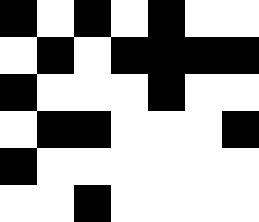[["black", "white", "black", "white", "black", "white", "white"], ["white", "black", "white", "black", "black", "black", "black"], ["black", "white", "white", "white", "black", "white", "white"], ["white", "black", "black", "white", "white", "white", "black"], ["black", "white", "white", "white", "white", "white", "white"], ["white", "white", "black", "white", "white", "white", "white"]]